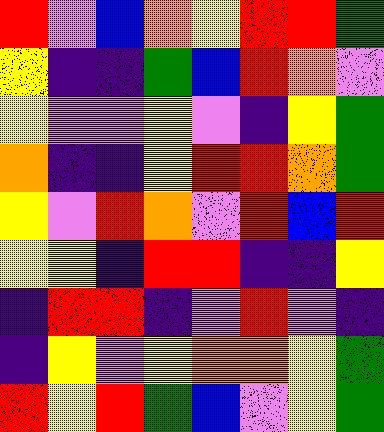[["red", "violet", "blue", "orange", "yellow", "red", "red", "green"], ["yellow", "indigo", "indigo", "green", "blue", "red", "orange", "violet"], ["yellow", "violet", "violet", "yellow", "violet", "indigo", "yellow", "green"], ["orange", "indigo", "indigo", "yellow", "red", "red", "orange", "green"], ["yellow", "violet", "red", "orange", "violet", "red", "blue", "red"], ["yellow", "yellow", "indigo", "red", "red", "indigo", "indigo", "yellow"], ["indigo", "red", "red", "indigo", "violet", "red", "violet", "indigo"], ["indigo", "yellow", "violet", "yellow", "orange", "orange", "yellow", "green"], ["red", "yellow", "red", "green", "blue", "violet", "yellow", "green"]]